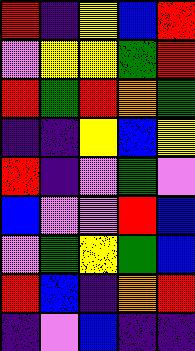[["red", "indigo", "yellow", "blue", "red"], ["violet", "yellow", "yellow", "green", "red"], ["red", "green", "red", "orange", "green"], ["indigo", "indigo", "yellow", "blue", "yellow"], ["red", "indigo", "violet", "green", "violet"], ["blue", "violet", "violet", "red", "blue"], ["violet", "green", "yellow", "green", "blue"], ["red", "blue", "indigo", "orange", "red"], ["indigo", "violet", "blue", "indigo", "indigo"]]